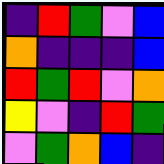[["indigo", "red", "green", "violet", "blue"], ["orange", "indigo", "indigo", "indigo", "blue"], ["red", "green", "red", "violet", "orange"], ["yellow", "violet", "indigo", "red", "green"], ["violet", "green", "orange", "blue", "indigo"]]